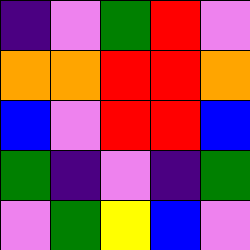[["indigo", "violet", "green", "red", "violet"], ["orange", "orange", "red", "red", "orange"], ["blue", "violet", "red", "red", "blue"], ["green", "indigo", "violet", "indigo", "green"], ["violet", "green", "yellow", "blue", "violet"]]